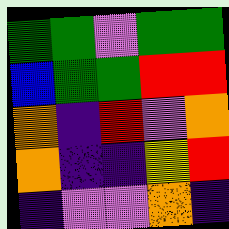[["green", "green", "violet", "green", "green"], ["blue", "green", "green", "red", "red"], ["orange", "indigo", "red", "violet", "orange"], ["orange", "indigo", "indigo", "yellow", "red"], ["indigo", "violet", "violet", "orange", "indigo"]]